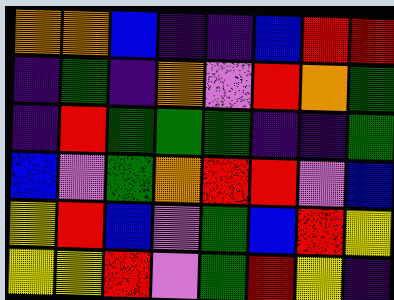[["orange", "orange", "blue", "indigo", "indigo", "blue", "red", "red"], ["indigo", "green", "indigo", "orange", "violet", "red", "orange", "green"], ["indigo", "red", "green", "green", "green", "indigo", "indigo", "green"], ["blue", "violet", "green", "orange", "red", "red", "violet", "blue"], ["yellow", "red", "blue", "violet", "green", "blue", "red", "yellow"], ["yellow", "yellow", "red", "violet", "green", "red", "yellow", "indigo"]]